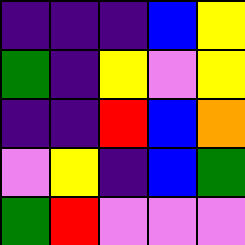[["indigo", "indigo", "indigo", "blue", "yellow"], ["green", "indigo", "yellow", "violet", "yellow"], ["indigo", "indigo", "red", "blue", "orange"], ["violet", "yellow", "indigo", "blue", "green"], ["green", "red", "violet", "violet", "violet"]]